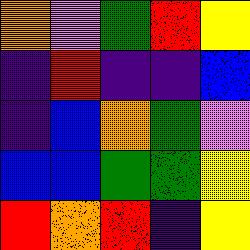[["orange", "violet", "green", "red", "yellow"], ["indigo", "red", "indigo", "indigo", "blue"], ["indigo", "blue", "orange", "green", "violet"], ["blue", "blue", "green", "green", "yellow"], ["red", "orange", "red", "indigo", "yellow"]]